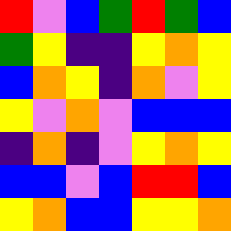[["red", "violet", "blue", "green", "red", "green", "blue"], ["green", "yellow", "indigo", "indigo", "yellow", "orange", "yellow"], ["blue", "orange", "yellow", "indigo", "orange", "violet", "yellow"], ["yellow", "violet", "orange", "violet", "blue", "blue", "blue"], ["indigo", "orange", "indigo", "violet", "yellow", "orange", "yellow"], ["blue", "blue", "violet", "blue", "red", "red", "blue"], ["yellow", "orange", "blue", "blue", "yellow", "yellow", "orange"]]